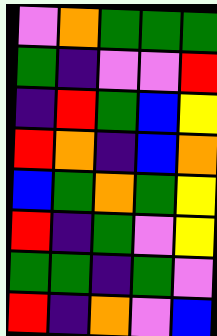[["violet", "orange", "green", "green", "green"], ["green", "indigo", "violet", "violet", "red"], ["indigo", "red", "green", "blue", "yellow"], ["red", "orange", "indigo", "blue", "orange"], ["blue", "green", "orange", "green", "yellow"], ["red", "indigo", "green", "violet", "yellow"], ["green", "green", "indigo", "green", "violet"], ["red", "indigo", "orange", "violet", "blue"]]